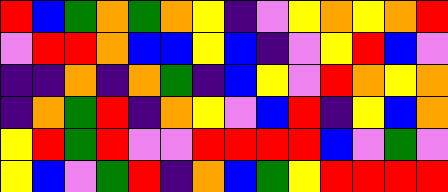[["red", "blue", "green", "orange", "green", "orange", "yellow", "indigo", "violet", "yellow", "orange", "yellow", "orange", "red"], ["violet", "red", "red", "orange", "blue", "blue", "yellow", "blue", "indigo", "violet", "yellow", "red", "blue", "violet"], ["indigo", "indigo", "orange", "indigo", "orange", "green", "indigo", "blue", "yellow", "violet", "red", "orange", "yellow", "orange"], ["indigo", "orange", "green", "red", "indigo", "orange", "yellow", "violet", "blue", "red", "indigo", "yellow", "blue", "orange"], ["yellow", "red", "green", "red", "violet", "violet", "red", "red", "red", "red", "blue", "violet", "green", "violet"], ["yellow", "blue", "violet", "green", "red", "indigo", "orange", "blue", "green", "yellow", "red", "red", "red", "red"]]